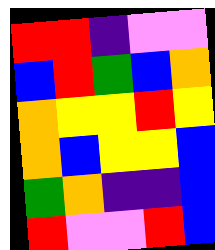[["red", "red", "indigo", "violet", "violet"], ["blue", "red", "green", "blue", "orange"], ["orange", "yellow", "yellow", "red", "yellow"], ["orange", "blue", "yellow", "yellow", "blue"], ["green", "orange", "indigo", "indigo", "blue"], ["red", "violet", "violet", "red", "blue"]]